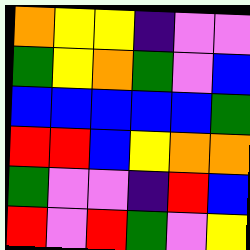[["orange", "yellow", "yellow", "indigo", "violet", "violet"], ["green", "yellow", "orange", "green", "violet", "blue"], ["blue", "blue", "blue", "blue", "blue", "green"], ["red", "red", "blue", "yellow", "orange", "orange"], ["green", "violet", "violet", "indigo", "red", "blue"], ["red", "violet", "red", "green", "violet", "yellow"]]